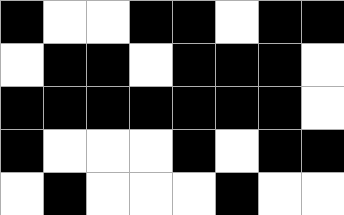[["black", "white", "white", "black", "black", "white", "black", "black"], ["white", "black", "black", "white", "black", "black", "black", "white"], ["black", "black", "black", "black", "black", "black", "black", "white"], ["black", "white", "white", "white", "black", "white", "black", "black"], ["white", "black", "white", "white", "white", "black", "white", "white"]]